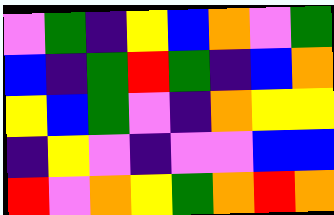[["violet", "green", "indigo", "yellow", "blue", "orange", "violet", "green"], ["blue", "indigo", "green", "red", "green", "indigo", "blue", "orange"], ["yellow", "blue", "green", "violet", "indigo", "orange", "yellow", "yellow"], ["indigo", "yellow", "violet", "indigo", "violet", "violet", "blue", "blue"], ["red", "violet", "orange", "yellow", "green", "orange", "red", "orange"]]